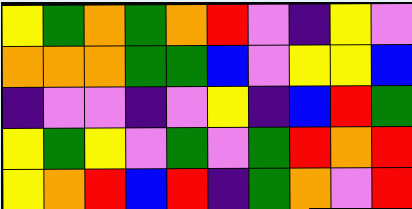[["yellow", "green", "orange", "green", "orange", "red", "violet", "indigo", "yellow", "violet"], ["orange", "orange", "orange", "green", "green", "blue", "violet", "yellow", "yellow", "blue"], ["indigo", "violet", "violet", "indigo", "violet", "yellow", "indigo", "blue", "red", "green"], ["yellow", "green", "yellow", "violet", "green", "violet", "green", "red", "orange", "red"], ["yellow", "orange", "red", "blue", "red", "indigo", "green", "orange", "violet", "red"]]